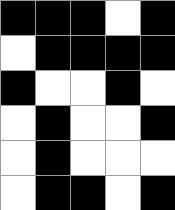[["black", "black", "black", "white", "black"], ["white", "black", "black", "black", "black"], ["black", "white", "white", "black", "white"], ["white", "black", "white", "white", "black"], ["white", "black", "white", "white", "white"], ["white", "black", "black", "white", "black"]]